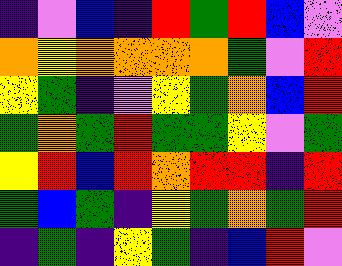[["indigo", "violet", "blue", "indigo", "red", "green", "red", "blue", "violet"], ["orange", "yellow", "orange", "orange", "orange", "orange", "green", "violet", "red"], ["yellow", "green", "indigo", "violet", "yellow", "green", "orange", "blue", "red"], ["green", "orange", "green", "red", "green", "green", "yellow", "violet", "green"], ["yellow", "red", "blue", "red", "orange", "red", "red", "indigo", "red"], ["green", "blue", "green", "indigo", "yellow", "green", "orange", "green", "red"], ["indigo", "green", "indigo", "yellow", "green", "indigo", "blue", "red", "violet"]]